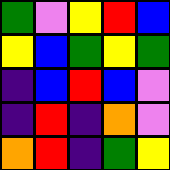[["green", "violet", "yellow", "red", "blue"], ["yellow", "blue", "green", "yellow", "green"], ["indigo", "blue", "red", "blue", "violet"], ["indigo", "red", "indigo", "orange", "violet"], ["orange", "red", "indigo", "green", "yellow"]]